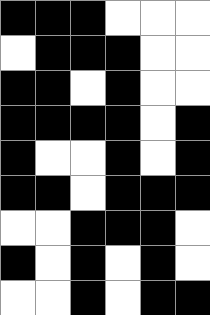[["black", "black", "black", "white", "white", "white"], ["white", "black", "black", "black", "white", "white"], ["black", "black", "white", "black", "white", "white"], ["black", "black", "black", "black", "white", "black"], ["black", "white", "white", "black", "white", "black"], ["black", "black", "white", "black", "black", "black"], ["white", "white", "black", "black", "black", "white"], ["black", "white", "black", "white", "black", "white"], ["white", "white", "black", "white", "black", "black"]]